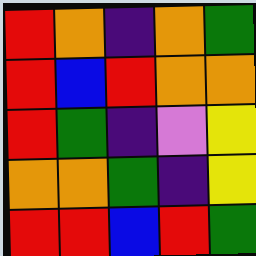[["red", "orange", "indigo", "orange", "green"], ["red", "blue", "red", "orange", "orange"], ["red", "green", "indigo", "violet", "yellow"], ["orange", "orange", "green", "indigo", "yellow"], ["red", "red", "blue", "red", "green"]]